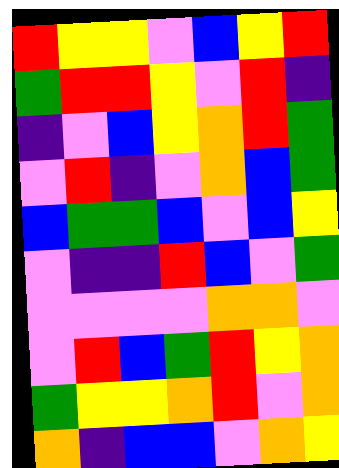[["red", "yellow", "yellow", "violet", "blue", "yellow", "red"], ["green", "red", "red", "yellow", "violet", "red", "indigo"], ["indigo", "violet", "blue", "yellow", "orange", "red", "green"], ["violet", "red", "indigo", "violet", "orange", "blue", "green"], ["blue", "green", "green", "blue", "violet", "blue", "yellow"], ["violet", "indigo", "indigo", "red", "blue", "violet", "green"], ["violet", "violet", "violet", "violet", "orange", "orange", "violet"], ["violet", "red", "blue", "green", "red", "yellow", "orange"], ["green", "yellow", "yellow", "orange", "red", "violet", "orange"], ["orange", "indigo", "blue", "blue", "violet", "orange", "yellow"]]